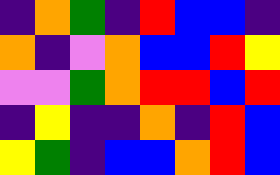[["indigo", "orange", "green", "indigo", "red", "blue", "blue", "indigo"], ["orange", "indigo", "violet", "orange", "blue", "blue", "red", "yellow"], ["violet", "violet", "green", "orange", "red", "red", "blue", "red"], ["indigo", "yellow", "indigo", "indigo", "orange", "indigo", "red", "blue"], ["yellow", "green", "indigo", "blue", "blue", "orange", "red", "blue"]]